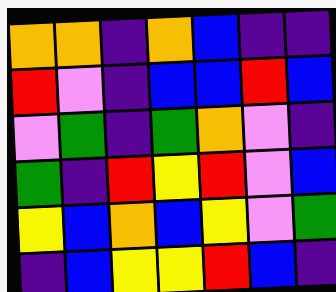[["orange", "orange", "indigo", "orange", "blue", "indigo", "indigo"], ["red", "violet", "indigo", "blue", "blue", "red", "blue"], ["violet", "green", "indigo", "green", "orange", "violet", "indigo"], ["green", "indigo", "red", "yellow", "red", "violet", "blue"], ["yellow", "blue", "orange", "blue", "yellow", "violet", "green"], ["indigo", "blue", "yellow", "yellow", "red", "blue", "indigo"]]